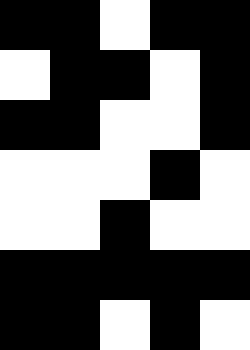[["black", "black", "white", "black", "black"], ["white", "black", "black", "white", "black"], ["black", "black", "white", "white", "black"], ["white", "white", "white", "black", "white"], ["white", "white", "black", "white", "white"], ["black", "black", "black", "black", "black"], ["black", "black", "white", "black", "white"]]